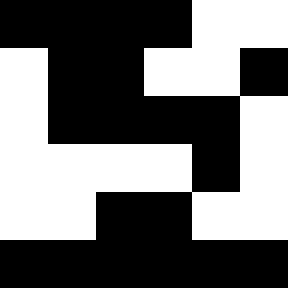[["black", "black", "black", "black", "white", "white"], ["white", "black", "black", "white", "white", "black"], ["white", "black", "black", "black", "black", "white"], ["white", "white", "white", "white", "black", "white"], ["white", "white", "black", "black", "white", "white"], ["black", "black", "black", "black", "black", "black"]]